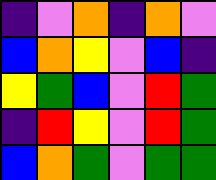[["indigo", "violet", "orange", "indigo", "orange", "violet"], ["blue", "orange", "yellow", "violet", "blue", "indigo"], ["yellow", "green", "blue", "violet", "red", "green"], ["indigo", "red", "yellow", "violet", "red", "green"], ["blue", "orange", "green", "violet", "green", "green"]]